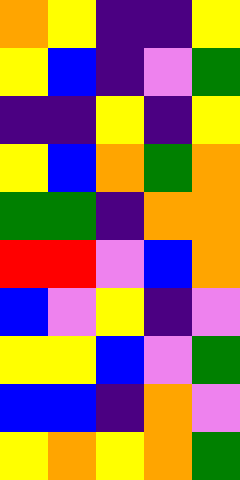[["orange", "yellow", "indigo", "indigo", "yellow"], ["yellow", "blue", "indigo", "violet", "green"], ["indigo", "indigo", "yellow", "indigo", "yellow"], ["yellow", "blue", "orange", "green", "orange"], ["green", "green", "indigo", "orange", "orange"], ["red", "red", "violet", "blue", "orange"], ["blue", "violet", "yellow", "indigo", "violet"], ["yellow", "yellow", "blue", "violet", "green"], ["blue", "blue", "indigo", "orange", "violet"], ["yellow", "orange", "yellow", "orange", "green"]]